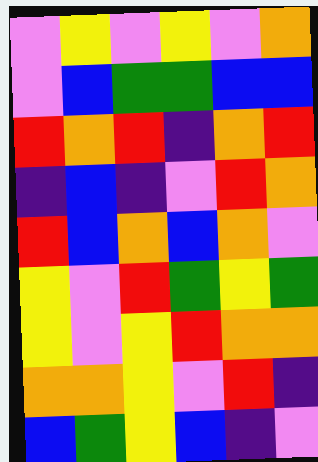[["violet", "yellow", "violet", "yellow", "violet", "orange"], ["violet", "blue", "green", "green", "blue", "blue"], ["red", "orange", "red", "indigo", "orange", "red"], ["indigo", "blue", "indigo", "violet", "red", "orange"], ["red", "blue", "orange", "blue", "orange", "violet"], ["yellow", "violet", "red", "green", "yellow", "green"], ["yellow", "violet", "yellow", "red", "orange", "orange"], ["orange", "orange", "yellow", "violet", "red", "indigo"], ["blue", "green", "yellow", "blue", "indigo", "violet"]]